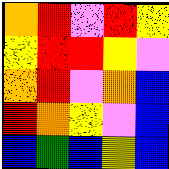[["orange", "red", "violet", "red", "yellow"], ["yellow", "red", "red", "yellow", "violet"], ["orange", "red", "violet", "orange", "blue"], ["red", "orange", "yellow", "violet", "blue"], ["blue", "green", "blue", "yellow", "blue"]]